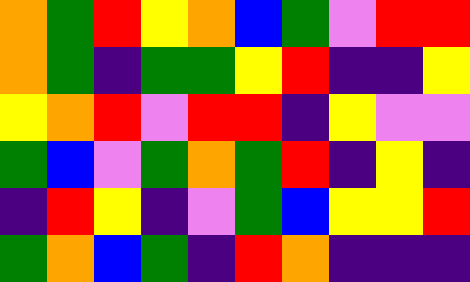[["orange", "green", "red", "yellow", "orange", "blue", "green", "violet", "red", "red"], ["orange", "green", "indigo", "green", "green", "yellow", "red", "indigo", "indigo", "yellow"], ["yellow", "orange", "red", "violet", "red", "red", "indigo", "yellow", "violet", "violet"], ["green", "blue", "violet", "green", "orange", "green", "red", "indigo", "yellow", "indigo"], ["indigo", "red", "yellow", "indigo", "violet", "green", "blue", "yellow", "yellow", "red"], ["green", "orange", "blue", "green", "indigo", "red", "orange", "indigo", "indigo", "indigo"]]